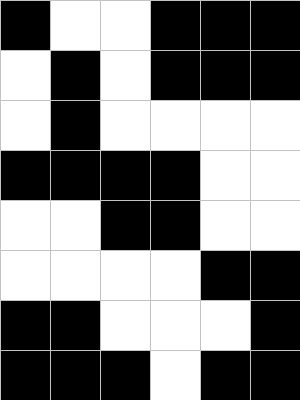[["black", "white", "white", "black", "black", "black"], ["white", "black", "white", "black", "black", "black"], ["white", "black", "white", "white", "white", "white"], ["black", "black", "black", "black", "white", "white"], ["white", "white", "black", "black", "white", "white"], ["white", "white", "white", "white", "black", "black"], ["black", "black", "white", "white", "white", "black"], ["black", "black", "black", "white", "black", "black"]]